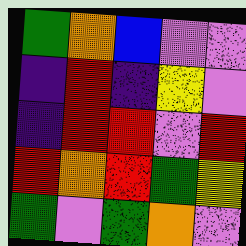[["green", "orange", "blue", "violet", "violet"], ["indigo", "red", "indigo", "yellow", "violet"], ["indigo", "red", "red", "violet", "red"], ["red", "orange", "red", "green", "yellow"], ["green", "violet", "green", "orange", "violet"]]